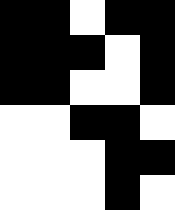[["black", "black", "white", "black", "black"], ["black", "black", "black", "white", "black"], ["black", "black", "white", "white", "black"], ["white", "white", "black", "black", "white"], ["white", "white", "white", "black", "black"], ["white", "white", "white", "black", "white"]]